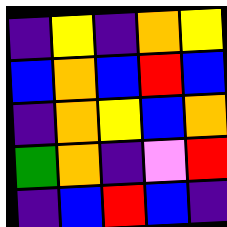[["indigo", "yellow", "indigo", "orange", "yellow"], ["blue", "orange", "blue", "red", "blue"], ["indigo", "orange", "yellow", "blue", "orange"], ["green", "orange", "indigo", "violet", "red"], ["indigo", "blue", "red", "blue", "indigo"]]